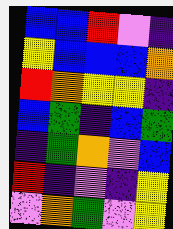[["blue", "blue", "red", "violet", "indigo"], ["yellow", "blue", "blue", "blue", "orange"], ["red", "orange", "yellow", "yellow", "indigo"], ["blue", "green", "indigo", "blue", "green"], ["indigo", "green", "orange", "violet", "blue"], ["red", "indigo", "violet", "indigo", "yellow"], ["violet", "orange", "green", "violet", "yellow"]]